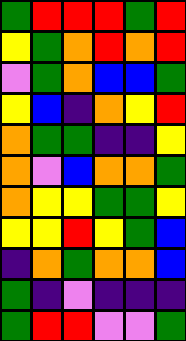[["green", "red", "red", "red", "green", "red"], ["yellow", "green", "orange", "red", "orange", "red"], ["violet", "green", "orange", "blue", "blue", "green"], ["yellow", "blue", "indigo", "orange", "yellow", "red"], ["orange", "green", "green", "indigo", "indigo", "yellow"], ["orange", "violet", "blue", "orange", "orange", "green"], ["orange", "yellow", "yellow", "green", "green", "yellow"], ["yellow", "yellow", "red", "yellow", "green", "blue"], ["indigo", "orange", "green", "orange", "orange", "blue"], ["green", "indigo", "violet", "indigo", "indigo", "indigo"], ["green", "red", "red", "violet", "violet", "green"]]